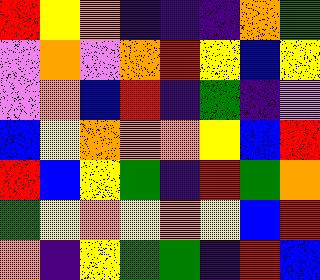[["red", "yellow", "orange", "indigo", "indigo", "indigo", "orange", "green"], ["violet", "orange", "violet", "orange", "red", "yellow", "blue", "yellow"], ["violet", "orange", "blue", "red", "indigo", "green", "indigo", "violet"], ["blue", "yellow", "orange", "orange", "orange", "yellow", "blue", "red"], ["red", "blue", "yellow", "green", "indigo", "red", "green", "orange"], ["green", "yellow", "orange", "yellow", "orange", "yellow", "blue", "red"], ["orange", "indigo", "yellow", "green", "green", "indigo", "red", "blue"]]